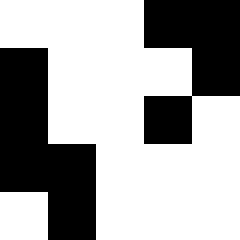[["white", "white", "white", "black", "black"], ["black", "white", "white", "white", "black"], ["black", "white", "white", "black", "white"], ["black", "black", "white", "white", "white"], ["white", "black", "white", "white", "white"]]